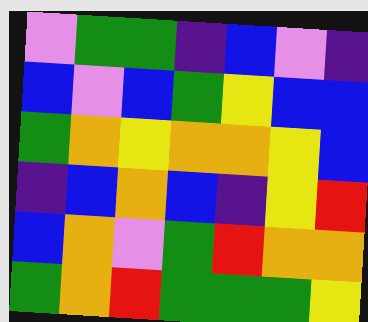[["violet", "green", "green", "indigo", "blue", "violet", "indigo"], ["blue", "violet", "blue", "green", "yellow", "blue", "blue"], ["green", "orange", "yellow", "orange", "orange", "yellow", "blue"], ["indigo", "blue", "orange", "blue", "indigo", "yellow", "red"], ["blue", "orange", "violet", "green", "red", "orange", "orange"], ["green", "orange", "red", "green", "green", "green", "yellow"]]